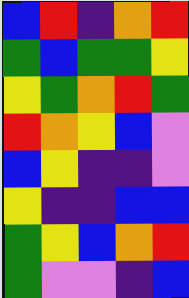[["blue", "red", "indigo", "orange", "red"], ["green", "blue", "green", "green", "yellow"], ["yellow", "green", "orange", "red", "green"], ["red", "orange", "yellow", "blue", "violet"], ["blue", "yellow", "indigo", "indigo", "violet"], ["yellow", "indigo", "indigo", "blue", "blue"], ["green", "yellow", "blue", "orange", "red"], ["green", "violet", "violet", "indigo", "blue"]]